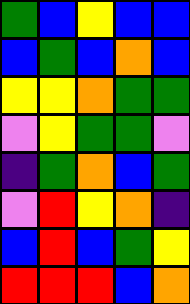[["green", "blue", "yellow", "blue", "blue"], ["blue", "green", "blue", "orange", "blue"], ["yellow", "yellow", "orange", "green", "green"], ["violet", "yellow", "green", "green", "violet"], ["indigo", "green", "orange", "blue", "green"], ["violet", "red", "yellow", "orange", "indigo"], ["blue", "red", "blue", "green", "yellow"], ["red", "red", "red", "blue", "orange"]]